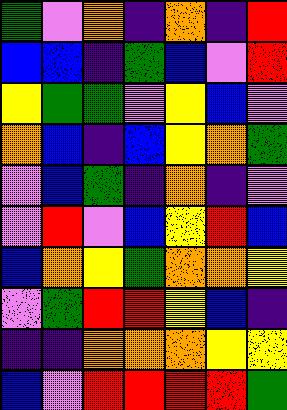[["green", "violet", "orange", "indigo", "orange", "indigo", "red"], ["blue", "blue", "indigo", "green", "blue", "violet", "red"], ["yellow", "green", "green", "violet", "yellow", "blue", "violet"], ["orange", "blue", "indigo", "blue", "yellow", "orange", "green"], ["violet", "blue", "green", "indigo", "orange", "indigo", "violet"], ["violet", "red", "violet", "blue", "yellow", "red", "blue"], ["blue", "orange", "yellow", "green", "orange", "orange", "yellow"], ["violet", "green", "red", "red", "yellow", "blue", "indigo"], ["indigo", "indigo", "orange", "orange", "orange", "yellow", "yellow"], ["blue", "violet", "red", "red", "red", "red", "green"]]